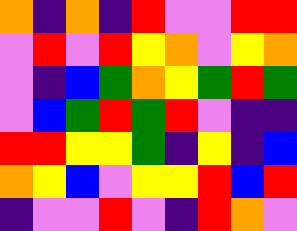[["orange", "indigo", "orange", "indigo", "red", "violet", "violet", "red", "red"], ["violet", "red", "violet", "red", "yellow", "orange", "violet", "yellow", "orange"], ["violet", "indigo", "blue", "green", "orange", "yellow", "green", "red", "green"], ["violet", "blue", "green", "red", "green", "red", "violet", "indigo", "indigo"], ["red", "red", "yellow", "yellow", "green", "indigo", "yellow", "indigo", "blue"], ["orange", "yellow", "blue", "violet", "yellow", "yellow", "red", "blue", "red"], ["indigo", "violet", "violet", "red", "violet", "indigo", "red", "orange", "violet"]]